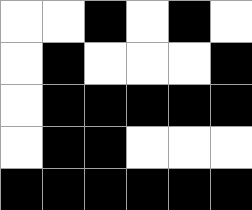[["white", "white", "black", "white", "black", "white"], ["white", "black", "white", "white", "white", "black"], ["white", "black", "black", "black", "black", "black"], ["white", "black", "black", "white", "white", "white"], ["black", "black", "black", "black", "black", "black"]]